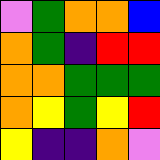[["violet", "green", "orange", "orange", "blue"], ["orange", "green", "indigo", "red", "red"], ["orange", "orange", "green", "green", "green"], ["orange", "yellow", "green", "yellow", "red"], ["yellow", "indigo", "indigo", "orange", "violet"]]